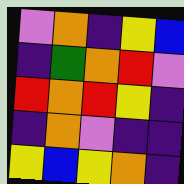[["violet", "orange", "indigo", "yellow", "blue"], ["indigo", "green", "orange", "red", "violet"], ["red", "orange", "red", "yellow", "indigo"], ["indigo", "orange", "violet", "indigo", "indigo"], ["yellow", "blue", "yellow", "orange", "indigo"]]